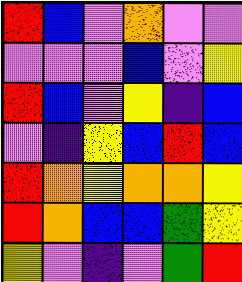[["red", "blue", "violet", "orange", "violet", "violet"], ["violet", "violet", "violet", "blue", "violet", "yellow"], ["red", "blue", "violet", "yellow", "indigo", "blue"], ["violet", "indigo", "yellow", "blue", "red", "blue"], ["red", "orange", "yellow", "orange", "orange", "yellow"], ["red", "orange", "blue", "blue", "green", "yellow"], ["yellow", "violet", "indigo", "violet", "green", "red"]]